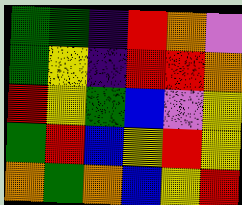[["green", "green", "indigo", "red", "orange", "violet"], ["green", "yellow", "indigo", "red", "red", "orange"], ["red", "yellow", "green", "blue", "violet", "yellow"], ["green", "red", "blue", "yellow", "red", "yellow"], ["orange", "green", "orange", "blue", "yellow", "red"]]